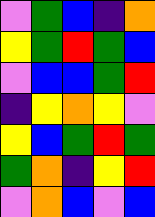[["violet", "green", "blue", "indigo", "orange"], ["yellow", "green", "red", "green", "blue"], ["violet", "blue", "blue", "green", "red"], ["indigo", "yellow", "orange", "yellow", "violet"], ["yellow", "blue", "green", "red", "green"], ["green", "orange", "indigo", "yellow", "red"], ["violet", "orange", "blue", "violet", "blue"]]